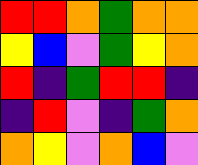[["red", "red", "orange", "green", "orange", "orange"], ["yellow", "blue", "violet", "green", "yellow", "orange"], ["red", "indigo", "green", "red", "red", "indigo"], ["indigo", "red", "violet", "indigo", "green", "orange"], ["orange", "yellow", "violet", "orange", "blue", "violet"]]